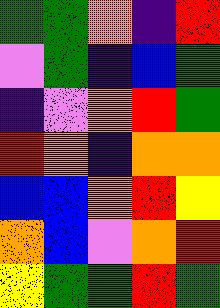[["green", "green", "orange", "indigo", "red"], ["violet", "green", "indigo", "blue", "green"], ["indigo", "violet", "orange", "red", "green"], ["red", "orange", "indigo", "orange", "orange"], ["blue", "blue", "orange", "red", "yellow"], ["orange", "blue", "violet", "orange", "red"], ["yellow", "green", "green", "red", "green"]]